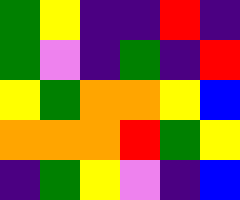[["green", "yellow", "indigo", "indigo", "red", "indigo"], ["green", "violet", "indigo", "green", "indigo", "red"], ["yellow", "green", "orange", "orange", "yellow", "blue"], ["orange", "orange", "orange", "red", "green", "yellow"], ["indigo", "green", "yellow", "violet", "indigo", "blue"]]